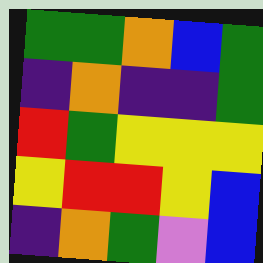[["green", "green", "orange", "blue", "green"], ["indigo", "orange", "indigo", "indigo", "green"], ["red", "green", "yellow", "yellow", "yellow"], ["yellow", "red", "red", "yellow", "blue"], ["indigo", "orange", "green", "violet", "blue"]]